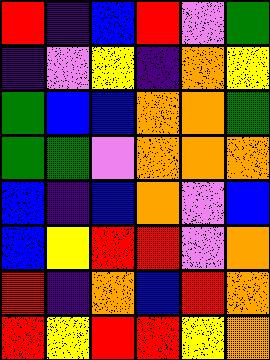[["red", "indigo", "blue", "red", "violet", "green"], ["indigo", "violet", "yellow", "indigo", "orange", "yellow"], ["green", "blue", "blue", "orange", "orange", "green"], ["green", "green", "violet", "orange", "orange", "orange"], ["blue", "indigo", "blue", "orange", "violet", "blue"], ["blue", "yellow", "red", "red", "violet", "orange"], ["red", "indigo", "orange", "blue", "red", "orange"], ["red", "yellow", "red", "red", "yellow", "orange"]]